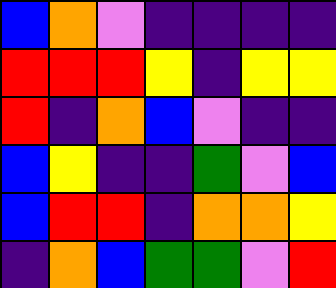[["blue", "orange", "violet", "indigo", "indigo", "indigo", "indigo"], ["red", "red", "red", "yellow", "indigo", "yellow", "yellow"], ["red", "indigo", "orange", "blue", "violet", "indigo", "indigo"], ["blue", "yellow", "indigo", "indigo", "green", "violet", "blue"], ["blue", "red", "red", "indigo", "orange", "orange", "yellow"], ["indigo", "orange", "blue", "green", "green", "violet", "red"]]